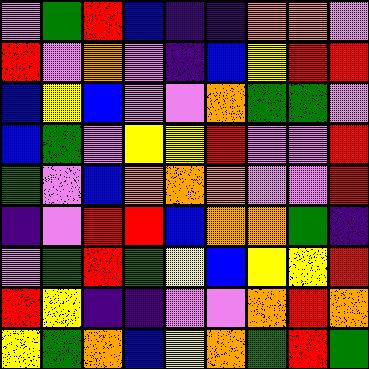[["violet", "green", "red", "blue", "indigo", "indigo", "orange", "orange", "violet"], ["red", "violet", "orange", "violet", "indigo", "blue", "yellow", "red", "red"], ["blue", "yellow", "blue", "violet", "violet", "orange", "green", "green", "violet"], ["blue", "green", "violet", "yellow", "yellow", "red", "violet", "violet", "red"], ["green", "violet", "blue", "orange", "orange", "orange", "violet", "violet", "red"], ["indigo", "violet", "red", "red", "blue", "orange", "orange", "green", "indigo"], ["violet", "green", "red", "green", "yellow", "blue", "yellow", "yellow", "red"], ["red", "yellow", "indigo", "indigo", "violet", "violet", "orange", "red", "orange"], ["yellow", "green", "orange", "blue", "yellow", "orange", "green", "red", "green"]]